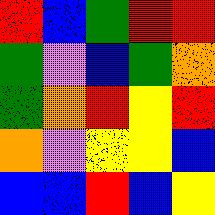[["red", "blue", "green", "red", "red"], ["green", "violet", "blue", "green", "orange"], ["green", "orange", "red", "yellow", "red"], ["orange", "violet", "yellow", "yellow", "blue"], ["blue", "blue", "red", "blue", "yellow"]]